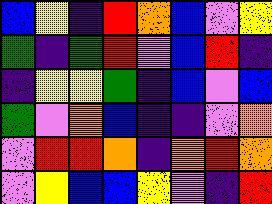[["blue", "yellow", "indigo", "red", "orange", "blue", "violet", "yellow"], ["green", "indigo", "green", "red", "violet", "blue", "red", "indigo"], ["indigo", "yellow", "yellow", "green", "indigo", "blue", "violet", "blue"], ["green", "violet", "orange", "blue", "indigo", "indigo", "violet", "orange"], ["violet", "red", "red", "orange", "indigo", "orange", "red", "orange"], ["violet", "yellow", "blue", "blue", "yellow", "violet", "indigo", "red"]]